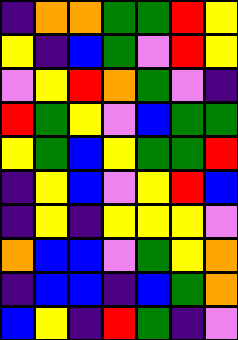[["indigo", "orange", "orange", "green", "green", "red", "yellow"], ["yellow", "indigo", "blue", "green", "violet", "red", "yellow"], ["violet", "yellow", "red", "orange", "green", "violet", "indigo"], ["red", "green", "yellow", "violet", "blue", "green", "green"], ["yellow", "green", "blue", "yellow", "green", "green", "red"], ["indigo", "yellow", "blue", "violet", "yellow", "red", "blue"], ["indigo", "yellow", "indigo", "yellow", "yellow", "yellow", "violet"], ["orange", "blue", "blue", "violet", "green", "yellow", "orange"], ["indigo", "blue", "blue", "indigo", "blue", "green", "orange"], ["blue", "yellow", "indigo", "red", "green", "indigo", "violet"]]